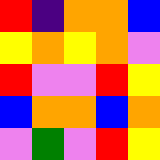[["red", "indigo", "orange", "orange", "blue"], ["yellow", "orange", "yellow", "orange", "violet"], ["red", "violet", "violet", "red", "yellow"], ["blue", "orange", "orange", "blue", "orange"], ["violet", "green", "violet", "red", "yellow"]]